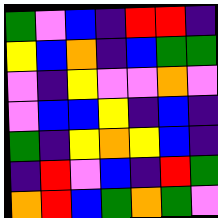[["green", "violet", "blue", "indigo", "red", "red", "indigo"], ["yellow", "blue", "orange", "indigo", "blue", "green", "green"], ["violet", "indigo", "yellow", "violet", "violet", "orange", "violet"], ["violet", "blue", "blue", "yellow", "indigo", "blue", "indigo"], ["green", "indigo", "yellow", "orange", "yellow", "blue", "indigo"], ["indigo", "red", "violet", "blue", "indigo", "red", "green"], ["orange", "red", "blue", "green", "orange", "green", "violet"]]